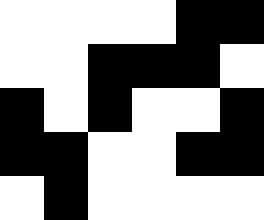[["white", "white", "white", "white", "black", "black"], ["white", "white", "black", "black", "black", "white"], ["black", "white", "black", "white", "white", "black"], ["black", "black", "white", "white", "black", "black"], ["white", "black", "white", "white", "white", "white"]]